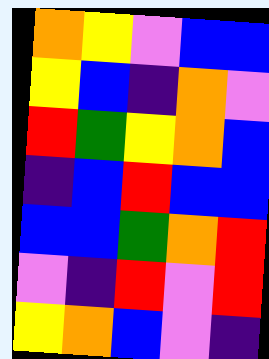[["orange", "yellow", "violet", "blue", "blue"], ["yellow", "blue", "indigo", "orange", "violet"], ["red", "green", "yellow", "orange", "blue"], ["indigo", "blue", "red", "blue", "blue"], ["blue", "blue", "green", "orange", "red"], ["violet", "indigo", "red", "violet", "red"], ["yellow", "orange", "blue", "violet", "indigo"]]